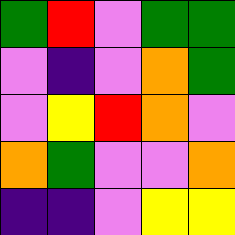[["green", "red", "violet", "green", "green"], ["violet", "indigo", "violet", "orange", "green"], ["violet", "yellow", "red", "orange", "violet"], ["orange", "green", "violet", "violet", "orange"], ["indigo", "indigo", "violet", "yellow", "yellow"]]